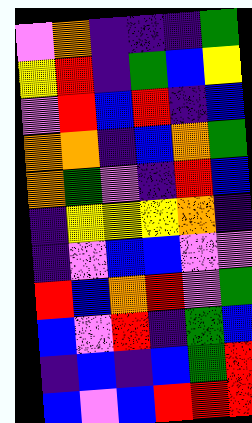[["violet", "orange", "indigo", "indigo", "indigo", "green"], ["yellow", "red", "indigo", "green", "blue", "yellow"], ["violet", "red", "blue", "red", "indigo", "blue"], ["orange", "orange", "indigo", "blue", "orange", "green"], ["orange", "green", "violet", "indigo", "red", "blue"], ["indigo", "yellow", "yellow", "yellow", "orange", "indigo"], ["indigo", "violet", "blue", "blue", "violet", "violet"], ["red", "blue", "orange", "red", "violet", "green"], ["blue", "violet", "red", "indigo", "green", "blue"], ["indigo", "blue", "indigo", "blue", "green", "red"], ["blue", "violet", "blue", "red", "red", "red"]]